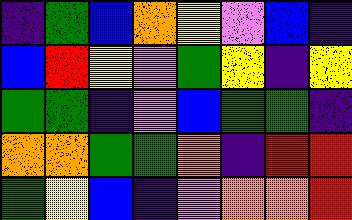[["indigo", "green", "blue", "orange", "yellow", "violet", "blue", "indigo"], ["blue", "red", "yellow", "violet", "green", "yellow", "indigo", "yellow"], ["green", "green", "indigo", "violet", "blue", "green", "green", "indigo"], ["orange", "orange", "green", "green", "orange", "indigo", "red", "red"], ["green", "yellow", "blue", "indigo", "violet", "orange", "orange", "red"]]